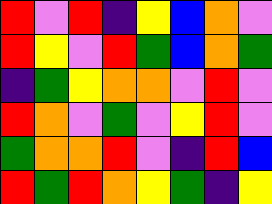[["red", "violet", "red", "indigo", "yellow", "blue", "orange", "violet"], ["red", "yellow", "violet", "red", "green", "blue", "orange", "green"], ["indigo", "green", "yellow", "orange", "orange", "violet", "red", "violet"], ["red", "orange", "violet", "green", "violet", "yellow", "red", "violet"], ["green", "orange", "orange", "red", "violet", "indigo", "red", "blue"], ["red", "green", "red", "orange", "yellow", "green", "indigo", "yellow"]]